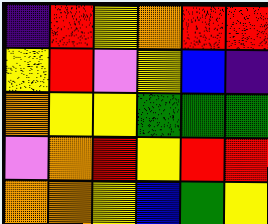[["indigo", "red", "yellow", "orange", "red", "red"], ["yellow", "red", "violet", "yellow", "blue", "indigo"], ["orange", "yellow", "yellow", "green", "green", "green"], ["violet", "orange", "red", "yellow", "red", "red"], ["orange", "orange", "yellow", "blue", "green", "yellow"]]